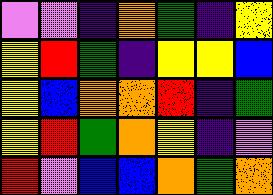[["violet", "violet", "indigo", "orange", "green", "indigo", "yellow"], ["yellow", "red", "green", "indigo", "yellow", "yellow", "blue"], ["yellow", "blue", "orange", "orange", "red", "indigo", "green"], ["yellow", "red", "green", "orange", "yellow", "indigo", "violet"], ["red", "violet", "blue", "blue", "orange", "green", "orange"]]